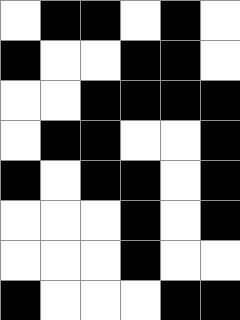[["white", "black", "black", "white", "black", "white"], ["black", "white", "white", "black", "black", "white"], ["white", "white", "black", "black", "black", "black"], ["white", "black", "black", "white", "white", "black"], ["black", "white", "black", "black", "white", "black"], ["white", "white", "white", "black", "white", "black"], ["white", "white", "white", "black", "white", "white"], ["black", "white", "white", "white", "black", "black"]]